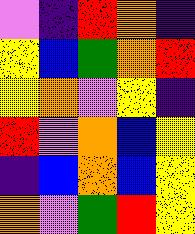[["violet", "indigo", "red", "orange", "indigo"], ["yellow", "blue", "green", "orange", "red"], ["yellow", "orange", "violet", "yellow", "indigo"], ["red", "violet", "orange", "blue", "yellow"], ["indigo", "blue", "orange", "blue", "yellow"], ["orange", "violet", "green", "red", "yellow"]]